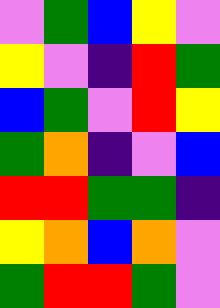[["violet", "green", "blue", "yellow", "violet"], ["yellow", "violet", "indigo", "red", "green"], ["blue", "green", "violet", "red", "yellow"], ["green", "orange", "indigo", "violet", "blue"], ["red", "red", "green", "green", "indigo"], ["yellow", "orange", "blue", "orange", "violet"], ["green", "red", "red", "green", "violet"]]